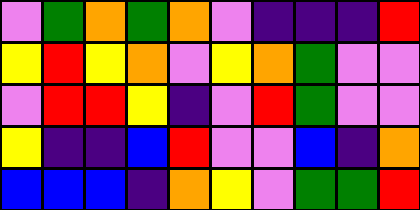[["violet", "green", "orange", "green", "orange", "violet", "indigo", "indigo", "indigo", "red"], ["yellow", "red", "yellow", "orange", "violet", "yellow", "orange", "green", "violet", "violet"], ["violet", "red", "red", "yellow", "indigo", "violet", "red", "green", "violet", "violet"], ["yellow", "indigo", "indigo", "blue", "red", "violet", "violet", "blue", "indigo", "orange"], ["blue", "blue", "blue", "indigo", "orange", "yellow", "violet", "green", "green", "red"]]